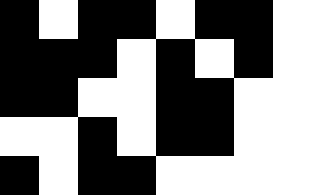[["black", "white", "black", "black", "white", "black", "black", "white"], ["black", "black", "black", "white", "black", "white", "black", "white"], ["black", "black", "white", "white", "black", "black", "white", "white"], ["white", "white", "black", "white", "black", "black", "white", "white"], ["black", "white", "black", "black", "white", "white", "white", "white"]]